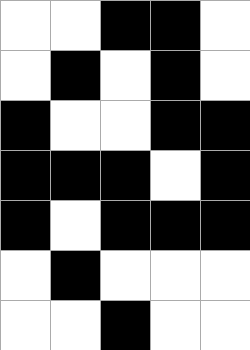[["white", "white", "black", "black", "white"], ["white", "black", "white", "black", "white"], ["black", "white", "white", "black", "black"], ["black", "black", "black", "white", "black"], ["black", "white", "black", "black", "black"], ["white", "black", "white", "white", "white"], ["white", "white", "black", "white", "white"]]